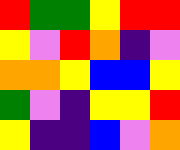[["red", "green", "green", "yellow", "red", "red"], ["yellow", "violet", "red", "orange", "indigo", "violet"], ["orange", "orange", "yellow", "blue", "blue", "yellow"], ["green", "violet", "indigo", "yellow", "yellow", "red"], ["yellow", "indigo", "indigo", "blue", "violet", "orange"]]